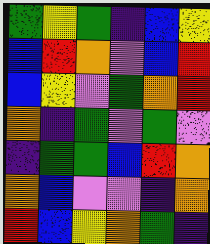[["green", "yellow", "green", "indigo", "blue", "yellow"], ["blue", "red", "orange", "violet", "blue", "red"], ["blue", "yellow", "violet", "green", "orange", "red"], ["orange", "indigo", "green", "violet", "green", "violet"], ["indigo", "green", "green", "blue", "red", "orange"], ["orange", "blue", "violet", "violet", "indigo", "orange"], ["red", "blue", "yellow", "orange", "green", "indigo"]]